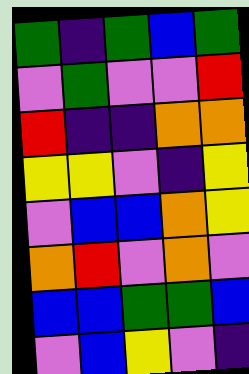[["green", "indigo", "green", "blue", "green"], ["violet", "green", "violet", "violet", "red"], ["red", "indigo", "indigo", "orange", "orange"], ["yellow", "yellow", "violet", "indigo", "yellow"], ["violet", "blue", "blue", "orange", "yellow"], ["orange", "red", "violet", "orange", "violet"], ["blue", "blue", "green", "green", "blue"], ["violet", "blue", "yellow", "violet", "indigo"]]